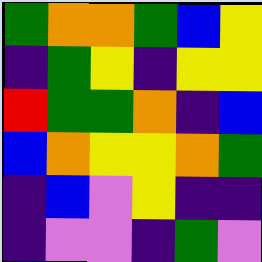[["green", "orange", "orange", "green", "blue", "yellow"], ["indigo", "green", "yellow", "indigo", "yellow", "yellow"], ["red", "green", "green", "orange", "indigo", "blue"], ["blue", "orange", "yellow", "yellow", "orange", "green"], ["indigo", "blue", "violet", "yellow", "indigo", "indigo"], ["indigo", "violet", "violet", "indigo", "green", "violet"]]